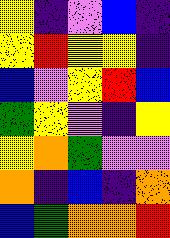[["yellow", "indigo", "violet", "blue", "indigo"], ["yellow", "red", "yellow", "yellow", "indigo"], ["blue", "violet", "yellow", "red", "blue"], ["green", "yellow", "violet", "indigo", "yellow"], ["yellow", "orange", "green", "violet", "violet"], ["orange", "indigo", "blue", "indigo", "orange"], ["blue", "green", "orange", "orange", "red"]]